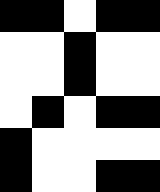[["black", "black", "white", "black", "black"], ["white", "white", "black", "white", "white"], ["white", "white", "black", "white", "white"], ["white", "black", "white", "black", "black"], ["black", "white", "white", "white", "white"], ["black", "white", "white", "black", "black"]]